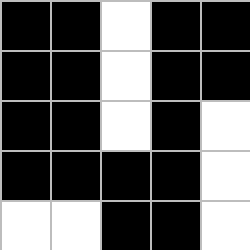[["black", "black", "white", "black", "black"], ["black", "black", "white", "black", "black"], ["black", "black", "white", "black", "white"], ["black", "black", "black", "black", "white"], ["white", "white", "black", "black", "white"]]